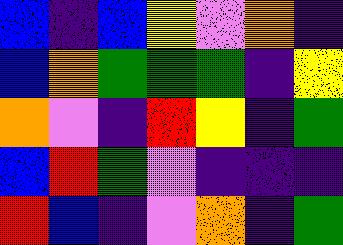[["blue", "indigo", "blue", "yellow", "violet", "orange", "indigo"], ["blue", "orange", "green", "green", "green", "indigo", "yellow"], ["orange", "violet", "indigo", "red", "yellow", "indigo", "green"], ["blue", "red", "green", "violet", "indigo", "indigo", "indigo"], ["red", "blue", "indigo", "violet", "orange", "indigo", "green"]]